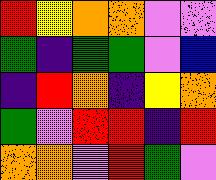[["red", "yellow", "orange", "orange", "violet", "violet"], ["green", "indigo", "green", "green", "violet", "blue"], ["indigo", "red", "orange", "indigo", "yellow", "orange"], ["green", "violet", "red", "red", "indigo", "red"], ["orange", "orange", "violet", "red", "green", "violet"]]